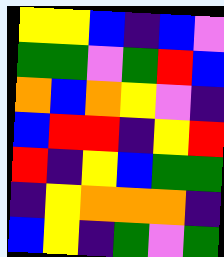[["yellow", "yellow", "blue", "indigo", "blue", "violet"], ["green", "green", "violet", "green", "red", "blue"], ["orange", "blue", "orange", "yellow", "violet", "indigo"], ["blue", "red", "red", "indigo", "yellow", "red"], ["red", "indigo", "yellow", "blue", "green", "green"], ["indigo", "yellow", "orange", "orange", "orange", "indigo"], ["blue", "yellow", "indigo", "green", "violet", "green"]]